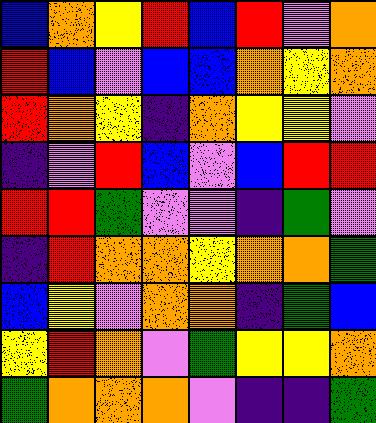[["blue", "orange", "yellow", "red", "blue", "red", "violet", "orange"], ["red", "blue", "violet", "blue", "blue", "orange", "yellow", "orange"], ["red", "orange", "yellow", "indigo", "orange", "yellow", "yellow", "violet"], ["indigo", "violet", "red", "blue", "violet", "blue", "red", "red"], ["red", "red", "green", "violet", "violet", "indigo", "green", "violet"], ["indigo", "red", "orange", "orange", "yellow", "orange", "orange", "green"], ["blue", "yellow", "violet", "orange", "orange", "indigo", "green", "blue"], ["yellow", "red", "orange", "violet", "green", "yellow", "yellow", "orange"], ["green", "orange", "orange", "orange", "violet", "indigo", "indigo", "green"]]